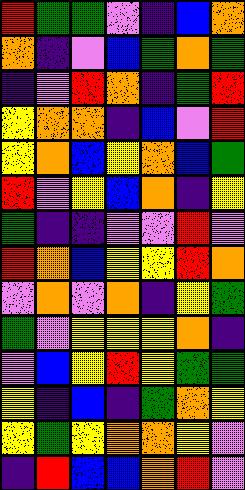[["red", "green", "green", "violet", "indigo", "blue", "orange"], ["orange", "indigo", "violet", "blue", "green", "orange", "green"], ["indigo", "violet", "red", "orange", "indigo", "green", "red"], ["yellow", "orange", "orange", "indigo", "blue", "violet", "red"], ["yellow", "orange", "blue", "yellow", "orange", "blue", "green"], ["red", "violet", "yellow", "blue", "orange", "indigo", "yellow"], ["green", "indigo", "indigo", "violet", "violet", "red", "violet"], ["red", "orange", "blue", "yellow", "yellow", "red", "orange"], ["violet", "orange", "violet", "orange", "indigo", "yellow", "green"], ["green", "violet", "yellow", "yellow", "yellow", "orange", "indigo"], ["violet", "blue", "yellow", "red", "yellow", "green", "green"], ["yellow", "indigo", "blue", "indigo", "green", "orange", "yellow"], ["yellow", "green", "yellow", "orange", "orange", "yellow", "violet"], ["indigo", "red", "blue", "blue", "orange", "red", "violet"]]